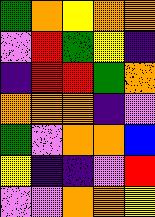[["green", "orange", "yellow", "orange", "orange"], ["violet", "red", "green", "yellow", "indigo"], ["indigo", "red", "red", "green", "orange"], ["orange", "orange", "orange", "indigo", "violet"], ["green", "violet", "orange", "orange", "blue"], ["yellow", "indigo", "indigo", "violet", "red"], ["violet", "violet", "orange", "orange", "yellow"]]